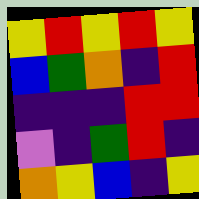[["yellow", "red", "yellow", "red", "yellow"], ["blue", "green", "orange", "indigo", "red"], ["indigo", "indigo", "indigo", "red", "red"], ["violet", "indigo", "green", "red", "indigo"], ["orange", "yellow", "blue", "indigo", "yellow"]]